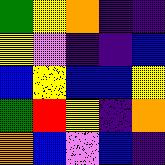[["green", "yellow", "orange", "indigo", "indigo"], ["yellow", "violet", "indigo", "indigo", "blue"], ["blue", "yellow", "blue", "blue", "yellow"], ["green", "red", "yellow", "indigo", "orange"], ["orange", "blue", "violet", "blue", "indigo"]]